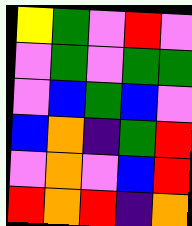[["yellow", "green", "violet", "red", "violet"], ["violet", "green", "violet", "green", "green"], ["violet", "blue", "green", "blue", "violet"], ["blue", "orange", "indigo", "green", "red"], ["violet", "orange", "violet", "blue", "red"], ["red", "orange", "red", "indigo", "orange"]]